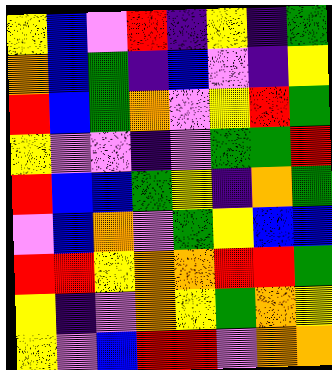[["yellow", "blue", "violet", "red", "indigo", "yellow", "indigo", "green"], ["orange", "blue", "green", "indigo", "blue", "violet", "indigo", "yellow"], ["red", "blue", "green", "orange", "violet", "yellow", "red", "green"], ["yellow", "violet", "violet", "indigo", "violet", "green", "green", "red"], ["red", "blue", "blue", "green", "yellow", "indigo", "orange", "green"], ["violet", "blue", "orange", "violet", "green", "yellow", "blue", "blue"], ["red", "red", "yellow", "orange", "orange", "red", "red", "green"], ["yellow", "indigo", "violet", "orange", "yellow", "green", "orange", "yellow"], ["yellow", "violet", "blue", "red", "red", "violet", "orange", "orange"]]